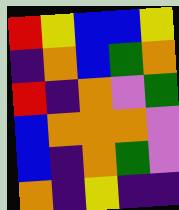[["red", "yellow", "blue", "blue", "yellow"], ["indigo", "orange", "blue", "green", "orange"], ["red", "indigo", "orange", "violet", "green"], ["blue", "orange", "orange", "orange", "violet"], ["blue", "indigo", "orange", "green", "violet"], ["orange", "indigo", "yellow", "indigo", "indigo"]]